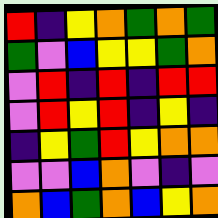[["red", "indigo", "yellow", "orange", "green", "orange", "green"], ["green", "violet", "blue", "yellow", "yellow", "green", "orange"], ["violet", "red", "indigo", "red", "indigo", "red", "red"], ["violet", "red", "yellow", "red", "indigo", "yellow", "indigo"], ["indigo", "yellow", "green", "red", "yellow", "orange", "orange"], ["violet", "violet", "blue", "orange", "violet", "indigo", "violet"], ["orange", "blue", "green", "orange", "blue", "yellow", "orange"]]